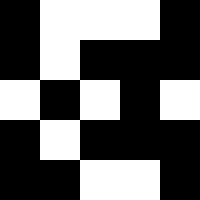[["black", "white", "white", "white", "black"], ["black", "white", "black", "black", "black"], ["white", "black", "white", "black", "white"], ["black", "white", "black", "black", "black"], ["black", "black", "white", "white", "black"]]